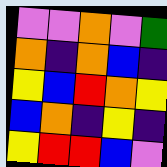[["violet", "violet", "orange", "violet", "green"], ["orange", "indigo", "orange", "blue", "indigo"], ["yellow", "blue", "red", "orange", "yellow"], ["blue", "orange", "indigo", "yellow", "indigo"], ["yellow", "red", "red", "blue", "violet"]]